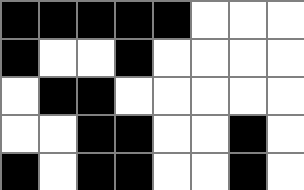[["black", "black", "black", "black", "black", "white", "white", "white"], ["black", "white", "white", "black", "white", "white", "white", "white"], ["white", "black", "black", "white", "white", "white", "white", "white"], ["white", "white", "black", "black", "white", "white", "black", "white"], ["black", "white", "black", "black", "white", "white", "black", "white"]]